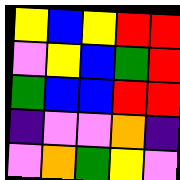[["yellow", "blue", "yellow", "red", "red"], ["violet", "yellow", "blue", "green", "red"], ["green", "blue", "blue", "red", "red"], ["indigo", "violet", "violet", "orange", "indigo"], ["violet", "orange", "green", "yellow", "violet"]]